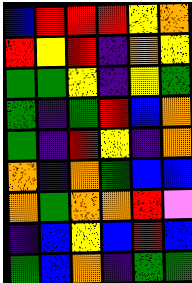[["blue", "red", "red", "red", "yellow", "orange"], ["red", "yellow", "red", "indigo", "orange", "yellow"], ["green", "green", "yellow", "indigo", "yellow", "green"], ["green", "indigo", "green", "red", "blue", "orange"], ["green", "indigo", "red", "yellow", "indigo", "orange"], ["orange", "indigo", "orange", "green", "blue", "blue"], ["orange", "green", "orange", "orange", "red", "violet"], ["indigo", "blue", "yellow", "blue", "red", "blue"], ["green", "blue", "orange", "indigo", "green", "green"]]